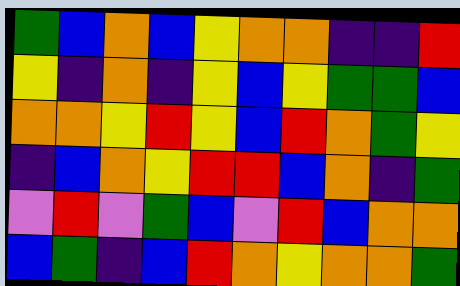[["green", "blue", "orange", "blue", "yellow", "orange", "orange", "indigo", "indigo", "red"], ["yellow", "indigo", "orange", "indigo", "yellow", "blue", "yellow", "green", "green", "blue"], ["orange", "orange", "yellow", "red", "yellow", "blue", "red", "orange", "green", "yellow"], ["indigo", "blue", "orange", "yellow", "red", "red", "blue", "orange", "indigo", "green"], ["violet", "red", "violet", "green", "blue", "violet", "red", "blue", "orange", "orange"], ["blue", "green", "indigo", "blue", "red", "orange", "yellow", "orange", "orange", "green"]]